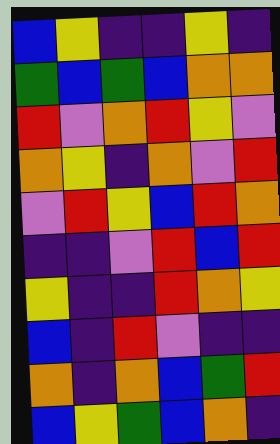[["blue", "yellow", "indigo", "indigo", "yellow", "indigo"], ["green", "blue", "green", "blue", "orange", "orange"], ["red", "violet", "orange", "red", "yellow", "violet"], ["orange", "yellow", "indigo", "orange", "violet", "red"], ["violet", "red", "yellow", "blue", "red", "orange"], ["indigo", "indigo", "violet", "red", "blue", "red"], ["yellow", "indigo", "indigo", "red", "orange", "yellow"], ["blue", "indigo", "red", "violet", "indigo", "indigo"], ["orange", "indigo", "orange", "blue", "green", "red"], ["blue", "yellow", "green", "blue", "orange", "indigo"]]